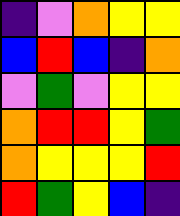[["indigo", "violet", "orange", "yellow", "yellow"], ["blue", "red", "blue", "indigo", "orange"], ["violet", "green", "violet", "yellow", "yellow"], ["orange", "red", "red", "yellow", "green"], ["orange", "yellow", "yellow", "yellow", "red"], ["red", "green", "yellow", "blue", "indigo"]]